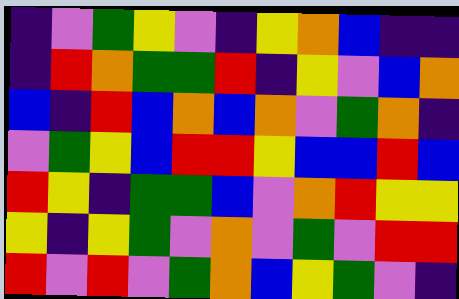[["indigo", "violet", "green", "yellow", "violet", "indigo", "yellow", "orange", "blue", "indigo", "indigo"], ["indigo", "red", "orange", "green", "green", "red", "indigo", "yellow", "violet", "blue", "orange"], ["blue", "indigo", "red", "blue", "orange", "blue", "orange", "violet", "green", "orange", "indigo"], ["violet", "green", "yellow", "blue", "red", "red", "yellow", "blue", "blue", "red", "blue"], ["red", "yellow", "indigo", "green", "green", "blue", "violet", "orange", "red", "yellow", "yellow"], ["yellow", "indigo", "yellow", "green", "violet", "orange", "violet", "green", "violet", "red", "red"], ["red", "violet", "red", "violet", "green", "orange", "blue", "yellow", "green", "violet", "indigo"]]